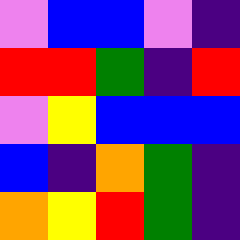[["violet", "blue", "blue", "violet", "indigo"], ["red", "red", "green", "indigo", "red"], ["violet", "yellow", "blue", "blue", "blue"], ["blue", "indigo", "orange", "green", "indigo"], ["orange", "yellow", "red", "green", "indigo"]]